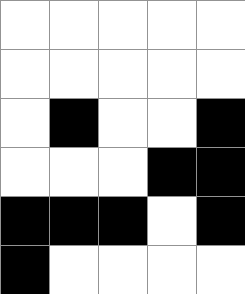[["white", "white", "white", "white", "white"], ["white", "white", "white", "white", "white"], ["white", "black", "white", "white", "black"], ["white", "white", "white", "black", "black"], ["black", "black", "black", "white", "black"], ["black", "white", "white", "white", "white"]]